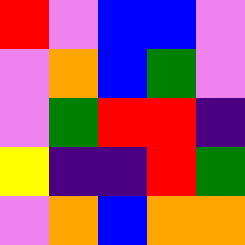[["red", "violet", "blue", "blue", "violet"], ["violet", "orange", "blue", "green", "violet"], ["violet", "green", "red", "red", "indigo"], ["yellow", "indigo", "indigo", "red", "green"], ["violet", "orange", "blue", "orange", "orange"]]